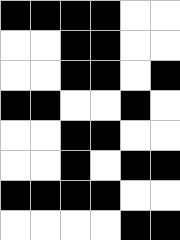[["black", "black", "black", "black", "white", "white"], ["white", "white", "black", "black", "white", "white"], ["white", "white", "black", "black", "white", "black"], ["black", "black", "white", "white", "black", "white"], ["white", "white", "black", "black", "white", "white"], ["white", "white", "black", "white", "black", "black"], ["black", "black", "black", "black", "white", "white"], ["white", "white", "white", "white", "black", "black"]]